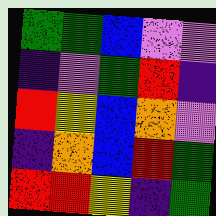[["green", "green", "blue", "violet", "violet"], ["indigo", "violet", "green", "red", "indigo"], ["red", "yellow", "blue", "orange", "violet"], ["indigo", "orange", "blue", "red", "green"], ["red", "red", "yellow", "indigo", "green"]]